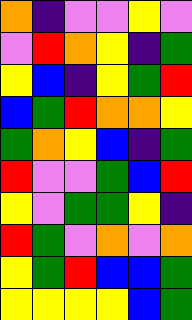[["orange", "indigo", "violet", "violet", "yellow", "violet"], ["violet", "red", "orange", "yellow", "indigo", "green"], ["yellow", "blue", "indigo", "yellow", "green", "red"], ["blue", "green", "red", "orange", "orange", "yellow"], ["green", "orange", "yellow", "blue", "indigo", "green"], ["red", "violet", "violet", "green", "blue", "red"], ["yellow", "violet", "green", "green", "yellow", "indigo"], ["red", "green", "violet", "orange", "violet", "orange"], ["yellow", "green", "red", "blue", "blue", "green"], ["yellow", "yellow", "yellow", "yellow", "blue", "green"]]